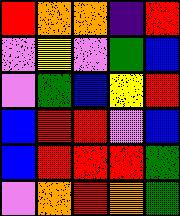[["red", "orange", "orange", "indigo", "red"], ["violet", "yellow", "violet", "green", "blue"], ["violet", "green", "blue", "yellow", "red"], ["blue", "red", "red", "violet", "blue"], ["blue", "red", "red", "red", "green"], ["violet", "orange", "red", "orange", "green"]]